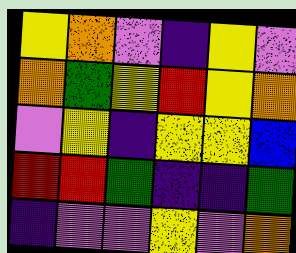[["yellow", "orange", "violet", "indigo", "yellow", "violet"], ["orange", "green", "yellow", "red", "yellow", "orange"], ["violet", "yellow", "indigo", "yellow", "yellow", "blue"], ["red", "red", "green", "indigo", "indigo", "green"], ["indigo", "violet", "violet", "yellow", "violet", "orange"]]